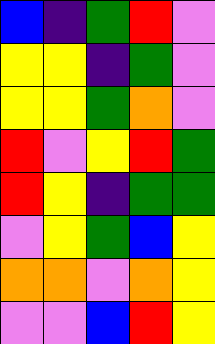[["blue", "indigo", "green", "red", "violet"], ["yellow", "yellow", "indigo", "green", "violet"], ["yellow", "yellow", "green", "orange", "violet"], ["red", "violet", "yellow", "red", "green"], ["red", "yellow", "indigo", "green", "green"], ["violet", "yellow", "green", "blue", "yellow"], ["orange", "orange", "violet", "orange", "yellow"], ["violet", "violet", "blue", "red", "yellow"]]